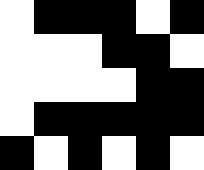[["white", "black", "black", "black", "white", "black"], ["white", "white", "white", "black", "black", "white"], ["white", "white", "white", "white", "black", "black"], ["white", "black", "black", "black", "black", "black"], ["black", "white", "black", "white", "black", "white"]]